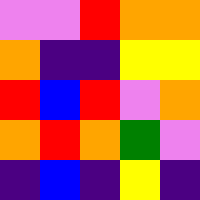[["violet", "violet", "red", "orange", "orange"], ["orange", "indigo", "indigo", "yellow", "yellow"], ["red", "blue", "red", "violet", "orange"], ["orange", "red", "orange", "green", "violet"], ["indigo", "blue", "indigo", "yellow", "indigo"]]